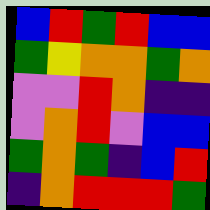[["blue", "red", "green", "red", "blue", "blue"], ["green", "yellow", "orange", "orange", "green", "orange"], ["violet", "violet", "red", "orange", "indigo", "indigo"], ["violet", "orange", "red", "violet", "blue", "blue"], ["green", "orange", "green", "indigo", "blue", "red"], ["indigo", "orange", "red", "red", "red", "green"]]